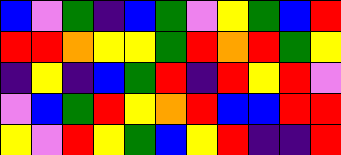[["blue", "violet", "green", "indigo", "blue", "green", "violet", "yellow", "green", "blue", "red"], ["red", "red", "orange", "yellow", "yellow", "green", "red", "orange", "red", "green", "yellow"], ["indigo", "yellow", "indigo", "blue", "green", "red", "indigo", "red", "yellow", "red", "violet"], ["violet", "blue", "green", "red", "yellow", "orange", "red", "blue", "blue", "red", "red"], ["yellow", "violet", "red", "yellow", "green", "blue", "yellow", "red", "indigo", "indigo", "red"]]